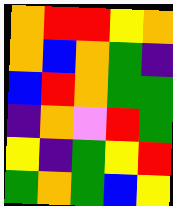[["orange", "red", "red", "yellow", "orange"], ["orange", "blue", "orange", "green", "indigo"], ["blue", "red", "orange", "green", "green"], ["indigo", "orange", "violet", "red", "green"], ["yellow", "indigo", "green", "yellow", "red"], ["green", "orange", "green", "blue", "yellow"]]